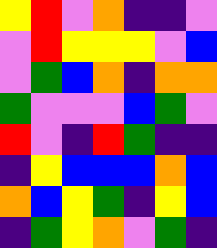[["yellow", "red", "violet", "orange", "indigo", "indigo", "violet"], ["violet", "red", "yellow", "yellow", "yellow", "violet", "blue"], ["violet", "green", "blue", "orange", "indigo", "orange", "orange"], ["green", "violet", "violet", "violet", "blue", "green", "violet"], ["red", "violet", "indigo", "red", "green", "indigo", "indigo"], ["indigo", "yellow", "blue", "blue", "blue", "orange", "blue"], ["orange", "blue", "yellow", "green", "indigo", "yellow", "blue"], ["indigo", "green", "yellow", "orange", "violet", "green", "indigo"]]